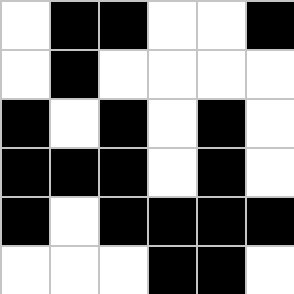[["white", "black", "black", "white", "white", "black"], ["white", "black", "white", "white", "white", "white"], ["black", "white", "black", "white", "black", "white"], ["black", "black", "black", "white", "black", "white"], ["black", "white", "black", "black", "black", "black"], ["white", "white", "white", "black", "black", "white"]]